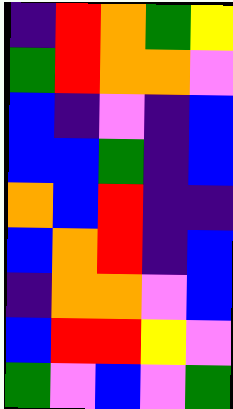[["indigo", "red", "orange", "green", "yellow"], ["green", "red", "orange", "orange", "violet"], ["blue", "indigo", "violet", "indigo", "blue"], ["blue", "blue", "green", "indigo", "blue"], ["orange", "blue", "red", "indigo", "indigo"], ["blue", "orange", "red", "indigo", "blue"], ["indigo", "orange", "orange", "violet", "blue"], ["blue", "red", "red", "yellow", "violet"], ["green", "violet", "blue", "violet", "green"]]